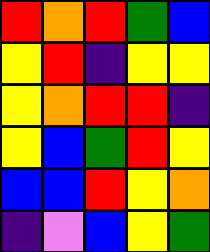[["red", "orange", "red", "green", "blue"], ["yellow", "red", "indigo", "yellow", "yellow"], ["yellow", "orange", "red", "red", "indigo"], ["yellow", "blue", "green", "red", "yellow"], ["blue", "blue", "red", "yellow", "orange"], ["indigo", "violet", "blue", "yellow", "green"]]